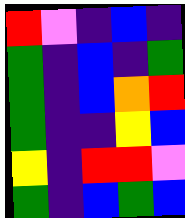[["red", "violet", "indigo", "blue", "indigo"], ["green", "indigo", "blue", "indigo", "green"], ["green", "indigo", "blue", "orange", "red"], ["green", "indigo", "indigo", "yellow", "blue"], ["yellow", "indigo", "red", "red", "violet"], ["green", "indigo", "blue", "green", "blue"]]